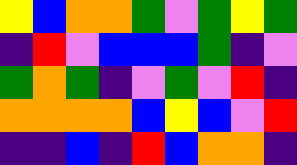[["yellow", "blue", "orange", "orange", "green", "violet", "green", "yellow", "green"], ["indigo", "red", "violet", "blue", "blue", "blue", "green", "indigo", "violet"], ["green", "orange", "green", "indigo", "violet", "green", "violet", "red", "indigo"], ["orange", "orange", "orange", "orange", "blue", "yellow", "blue", "violet", "red"], ["indigo", "indigo", "blue", "indigo", "red", "blue", "orange", "orange", "indigo"]]